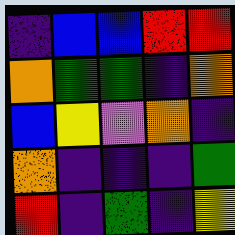[["indigo", "blue", "blue", "red", "red"], ["orange", "green", "green", "indigo", "orange"], ["blue", "yellow", "violet", "orange", "indigo"], ["orange", "indigo", "indigo", "indigo", "green"], ["red", "indigo", "green", "indigo", "yellow"]]